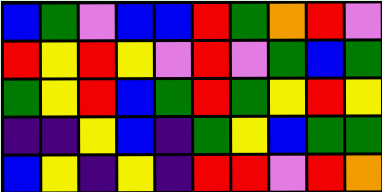[["blue", "green", "violet", "blue", "blue", "red", "green", "orange", "red", "violet"], ["red", "yellow", "red", "yellow", "violet", "red", "violet", "green", "blue", "green"], ["green", "yellow", "red", "blue", "green", "red", "green", "yellow", "red", "yellow"], ["indigo", "indigo", "yellow", "blue", "indigo", "green", "yellow", "blue", "green", "green"], ["blue", "yellow", "indigo", "yellow", "indigo", "red", "red", "violet", "red", "orange"]]